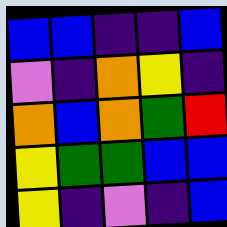[["blue", "blue", "indigo", "indigo", "blue"], ["violet", "indigo", "orange", "yellow", "indigo"], ["orange", "blue", "orange", "green", "red"], ["yellow", "green", "green", "blue", "blue"], ["yellow", "indigo", "violet", "indigo", "blue"]]